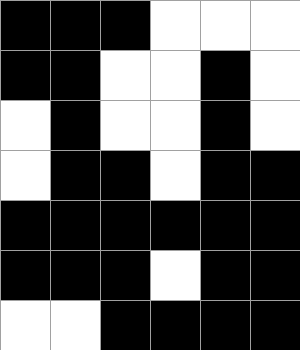[["black", "black", "black", "white", "white", "white"], ["black", "black", "white", "white", "black", "white"], ["white", "black", "white", "white", "black", "white"], ["white", "black", "black", "white", "black", "black"], ["black", "black", "black", "black", "black", "black"], ["black", "black", "black", "white", "black", "black"], ["white", "white", "black", "black", "black", "black"]]